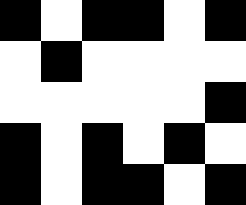[["black", "white", "black", "black", "white", "black"], ["white", "black", "white", "white", "white", "white"], ["white", "white", "white", "white", "white", "black"], ["black", "white", "black", "white", "black", "white"], ["black", "white", "black", "black", "white", "black"]]